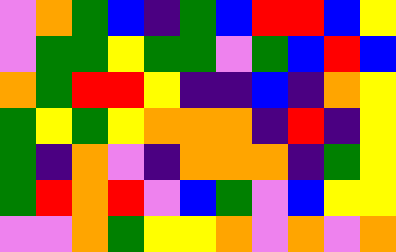[["violet", "orange", "green", "blue", "indigo", "green", "blue", "red", "red", "blue", "yellow"], ["violet", "green", "green", "yellow", "green", "green", "violet", "green", "blue", "red", "blue"], ["orange", "green", "red", "red", "yellow", "indigo", "indigo", "blue", "indigo", "orange", "yellow"], ["green", "yellow", "green", "yellow", "orange", "orange", "orange", "indigo", "red", "indigo", "yellow"], ["green", "indigo", "orange", "violet", "indigo", "orange", "orange", "orange", "indigo", "green", "yellow"], ["green", "red", "orange", "red", "violet", "blue", "green", "violet", "blue", "yellow", "yellow"], ["violet", "violet", "orange", "green", "yellow", "yellow", "orange", "violet", "orange", "violet", "orange"]]